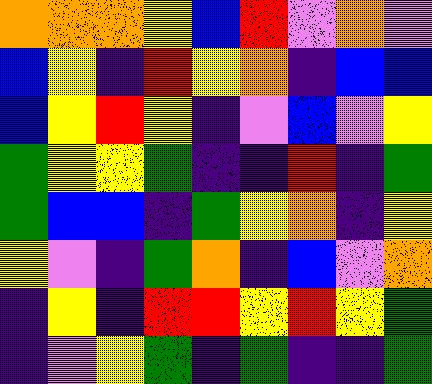[["orange", "orange", "orange", "yellow", "blue", "red", "violet", "orange", "violet"], ["blue", "yellow", "indigo", "red", "yellow", "orange", "indigo", "blue", "blue"], ["blue", "yellow", "red", "yellow", "indigo", "violet", "blue", "violet", "yellow"], ["green", "yellow", "yellow", "green", "indigo", "indigo", "red", "indigo", "green"], ["green", "blue", "blue", "indigo", "green", "yellow", "orange", "indigo", "yellow"], ["yellow", "violet", "indigo", "green", "orange", "indigo", "blue", "violet", "orange"], ["indigo", "yellow", "indigo", "red", "red", "yellow", "red", "yellow", "green"], ["indigo", "violet", "yellow", "green", "indigo", "green", "indigo", "indigo", "green"]]